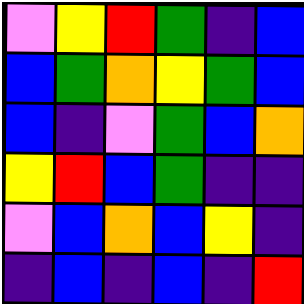[["violet", "yellow", "red", "green", "indigo", "blue"], ["blue", "green", "orange", "yellow", "green", "blue"], ["blue", "indigo", "violet", "green", "blue", "orange"], ["yellow", "red", "blue", "green", "indigo", "indigo"], ["violet", "blue", "orange", "blue", "yellow", "indigo"], ["indigo", "blue", "indigo", "blue", "indigo", "red"]]